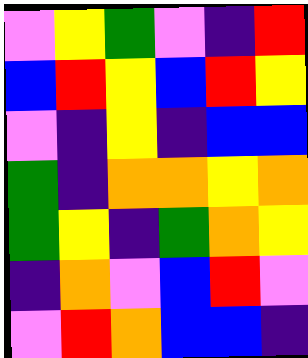[["violet", "yellow", "green", "violet", "indigo", "red"], ["blue", "red", "yellow", "blue", "red", "yellow"], ["violet", "indigo", "yellow", "indigo", "blue", "blue"], ["green", "indigo", "orange", "orange", "yellow", "orange"], ["green", "yellow", "indigo", "green", "orange", "yellow"], ["indigo", "orange", "violet", "blue", "red", "violet"], ["violet", "red", "orange", "blue", "blue", "indigo"]]